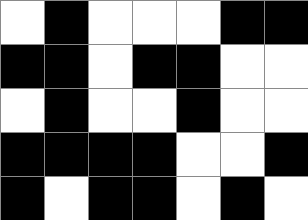[["white", "black", "white", "white", "white", "black", "black"], ["black", "black", "white", "black", "black", "white", "white"], ["white", "black", "white", "white", "black", "white", "white"], ["black", "black", "black", "black", "white", "white", "black"], ["black", "white", "black", "black", "white", "black", "white"]]